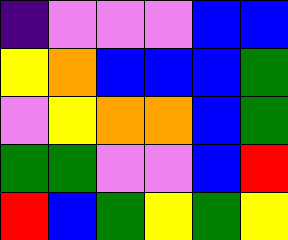[["indigo", "violet", "violet", "violet", "blue", "blue"], ["yellow", "orange", "blue", "blue", "blue", "green"], ["violet", "yellow", "orange", "orange", "blue", "green"], ["green", "green", "violet", "violet", "blue", "red"], ["red", "blue", "green", "yellow", "green", "yellow"]]